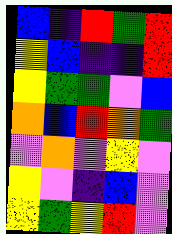[["blue", "indigo", "red", "green", "red"], ["yellow", "blue", "indigo", "indigo", "red"], ["yellow", "green", "green", "violet", "blue"], ["orange", "blue", "red", "orange", "green"], ["violet", "orange", "violet", "yellow", "violet"], ["yellow", "violet", "indigo", "blue", "violet"], ["yellow", "green", "yellow", "red", "violet"]]